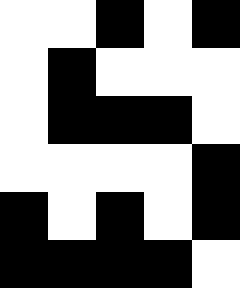[["white", "white", "black", "white", "black"], ["white", "black", "white", "white", "white"], ["white", "black", "black", "black", "white"], ["white", "white", "white", "white", "black"], ["black", "white", "black", "white", "black"], ["black", "black", "black", "black", "white"]]